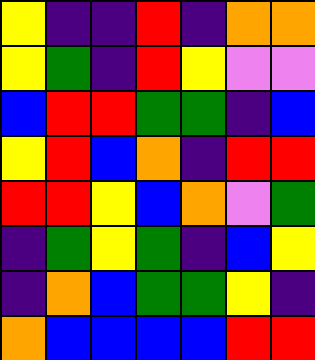[["yellow", "indigo", "indigo", "red", "indigo", "orange", "orange"], ["yellow", "green", "indigo", "red", "yellow", "violet", "violet"], ["blue", "red", "red", "green", "green", "indigo", "blue"], ["yellow", "red", "blue", "orange", "indigo", "red", "red"], ["red", "red", "yellow", "blue", "orange", "violet", "green"], ["indigo", "green", "yellow", "green", "indigo", "blue", "yellow"], ["indigo", "orange", "blue", "green", "green", "yellow", "indigo"], ["orange", "blue", "blue", "blue", "blue", "red", "red"]]